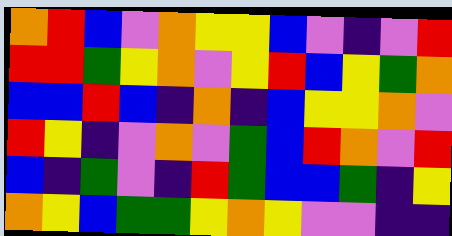[["orange", "red", "blue", "violet", "orange", "yellow", "yellow", "blue", "violet", "indigo", "violet", "red"], ["red", "red", "green", "yellow", "orange", "violet", "yellow", "red", "blue", "yellow", "green", "orange"], ["blue", "blue", "red", "blue", "indigo", "orange", "indigo", "blue", "yellow", "yellow", "orange", "violet"], ["red", "yellow", "indigo", "violet", "orange", "violet", "green", "blue", "red", "orange", "violet", "red"], ["blue", "indigo", "green", "violet", "indigo", "red", "green", "blue", "blue", "green", "indigo", "yellow"], ["orange", "yellow", "blue", "green", "green", "yellow", "orange", "yellow", "violet", "violet", "indigo", "indigo"]]